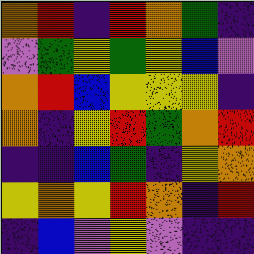[["orange", "red", "indigo", "red", "orange", "green", "indigo"], ["violet", "green", "yellow", "green", "yellow", "blue", "violet"], ["orange", "red", "blue", "yellow", "yellow", "yellow", "indigo"], ["orange", "indigo", "yellow", "red", "green", "orange", "red"], ["indigo", "indigo", "blue", "green", "indigo", "yellow", "orange"], ["yellow", "orange", "yellow", "red", "orange", "indigo", "red"], ["indigo", "blue", "violet", "yellow", "violet", "indigo", "indigo"]]